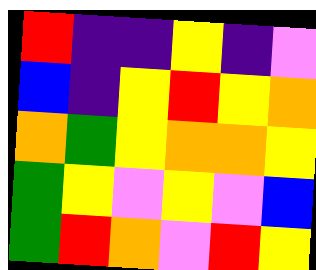[["red", "indigo", "indigo", "yellow", "indigo", "violet"], ["blue", "indigo", "yellow", "red", "yellow", "orange"], ["orange", "green", "yellow", "orange", "orange", "yellow"], ["green", "yellow", "violet", "yellow", "violet", "blue"], ["green", "red", "orange", "violet", "red", "yellow"]]